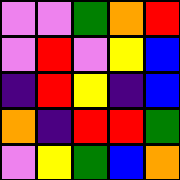[["violet", "violet", "green", "orange", "red"], ["violet", "red", "violet", "yellow", "blue"], ["indigo", "red", "yellow", "indigo", "blue"], ["orange", "indigo", "red", "red", "green"], ["violet", "yellow", "green", "blue", "orange"]]